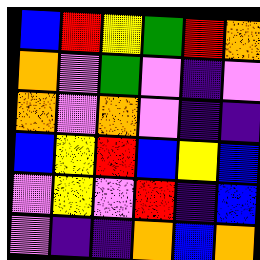[["blue", "red", "yellow", "green", "red", "orange"], ["orange", "violet", "green", "violet", "indigo", "violet"], ["orange", "violet", "orange", "violet", "indigo", "indigo"], ["blue", "yellow", "red", "blue", "yellow", "blue"], ["violet", "yellow", "violet", "red", "indigo", "blue"], ["violet", "indigo", "indigo", "orange", "blue", "orange"]]